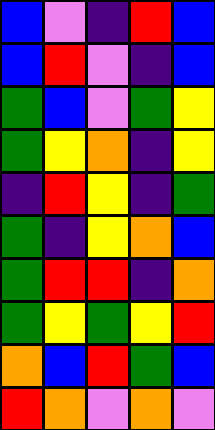[["blue", "violet", "indigo", "red", "blue"], ["blue", "red", "violet", "indigo", "blue"], ["green", "blue", "violet", "green", "yellow"], ["green", "yellow", "orange", "indigo", "yellow"], ["indigo", "red", "yellow", "indigo", "green"], ["green", "indigo", "yellow", "orange", "blue"], ["green", "red", "red", "indigo", "orange"], ["green", "yellow", "green", "yellow", "red"], ["orange", "blue", "red", "green", "blue"], ["red", "orange", "violet", "orange", "violet"]]